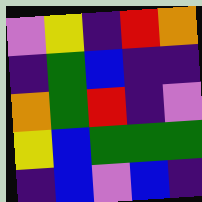[["violet", "yellow", "indigo", "red", "orange"], ["indigo", "green", "blue", "indigo", "indigo"], ["orange", "green", "red", "indigo", "violet"], ["yellow", "blue", "green", "green", "green"], ["indigo", "blue", "violet", "blue", "indigo"]]